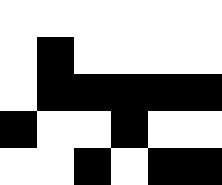[["white", "white", "white", "white", "white", "white"], ["white", "black", "white", "white", "white", "white"], ["white", "black", "black", "black", "black", "black"], ["black", "white", "white", "black", "white", "white"], ["white", "white", "black", "white", "black", "black"]]